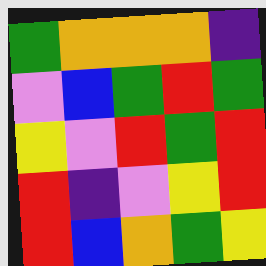[["green", "orange", "orange", "orange", "indigo"], ["violet", "blue", "green", "red", "green"], ["yellow", "violet", "red", "green", "red"], ["red", "indigo", "violet", "yellow", "red"], ["red", "blue", "orange", "green", "yellow"]]